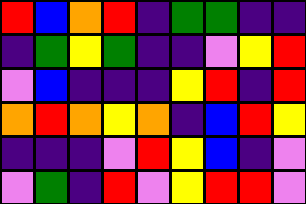[["red", "blue", "orange", "red", "indigo", "green", "green", "indigo", "indigo"], ["indigo", "green", "yellow", "green", "indigo", "indigo", "violet", "yellow", "red"], ["violet", "blue", "indigo", "indigo", "indigo", "yellow", "red", "indigo", "red"], ["orange", "red", "orange", "yellow", "orange", "indigo", "blue", "red", "yellow"], ["indigo", "indigo", "indigo", "violet", "red", "yellow", "blue", "indigo", "violet"], ["violet", "green", "indigo", "red", "violet", "yellow", "red", "red", "violet"]]